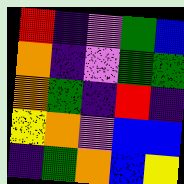[["red", "indigo", "violet", "green", "blue"], ["orange", "indigo", "violet", "green", "green"], ["orange", "green", "indigo", "red", "indigo"], ["yellow", "orange", "violet", "blue", "blue"], ["indigo", "green", "orange", "blue", "yellow"]]